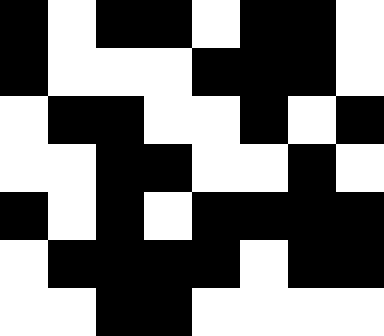[["black", "white", "black", "black", "white", "black", "black", "white"], ["black", "white", "white", "white", "black", "black", "black", "white"], ["white", "black", "black", "white", "white", "black", "white", "black"], ["white", "white", "black", "black", "white", "white", "black", "white"], ["black", "white", "black", "white", "black", "black", "black", "black"], ["white", "black", "black", "black", "black", "white", "black", "black"], ["white", "white", "black", "black", "white", "white", "white", "white"]]